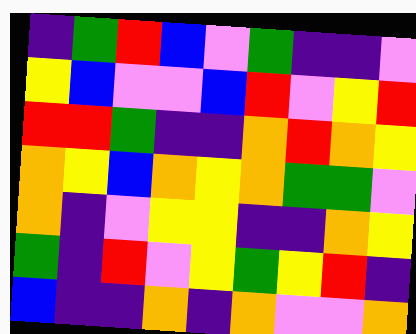[["indigo", "green", "red", "blue", "violet", "green", "indigo", "indigo", "violet"], ["yellow", "blue", "violet", "violet", "blue", "red", "violet", "yellow", "red"], ["red", "red", "green", "indigo", "indigo", "orange", "red", "orange", "yellow"], ["orange", "yellow", "blue", "orange", "yellow", "orange", "green", "green", "violet"], ["orange", "indigo", "violet", "yellow", "yellow", "indigo", "indigo", "orange", "yellow"], ["green", "indigo", "red", "violet", "yellow", "green", "yellow", "red", "indigo"], ["blue", "indigo", "indigo", "orange", "indigo", "orange", "violet", "violet", "orange"]]